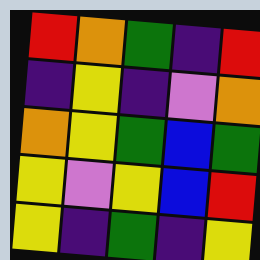[["red", "orange", "green", "indigo", "red"], ["indigo", "yellow", "indigo", "violet", "orange"], ["orange", "yellow", "green", "blue", "green"], ["yellow", "violet", "yellow", "blue", "red"], ["yellow", "indigo", "green", "indigo", "yellow"]]